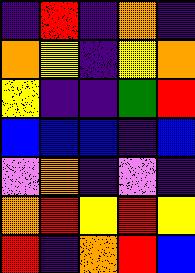[["indigo", "red", "indigo", "orange", "indigo"], ["orange", "yellow", "indigo", "yellow", "orange"], ["yellow", "indigo", "indigo", "green", "red"], ["blue", "blue", "blue", "indigo", "blue"], ["violet", "orange", "indigo", "violet", "indigo"], ["orange", "red", "yellow", "red", "yellow"], ["red", "indigo", "orange", "red", "blue"]]